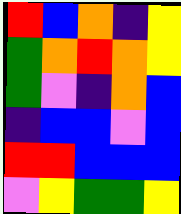[["red", "blue", "orange", "indigo", "yellow"], ["green", "orange", "red", "orange", "yellow"], ["green", "violet", "indigo", "orange", "blue"], ["indigo", "blue", "blue", "violet", "blue"], ["red", "red", "blue", "blue", "blue"], ["violet", "yellow", "green", "green", "yellow"]]